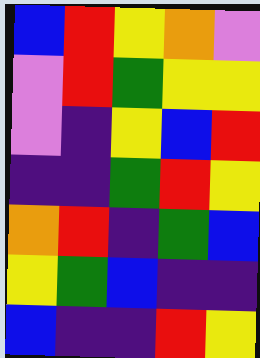[["blue", "red", "yellow", "orange", "violet"], ["violet", "red", "green", "yellow", "yellow"], ["violet", "indigo", "yellow", "blue", "red"], ["indigo", "indigo", "green", "red", "yellow"], ["orange", "red", "indigo", "green", "blue"], ["yellow", "green", "blue", "indigo", "indigo"], ["blue", "indigo", "indigo", "red", "yellow"]]